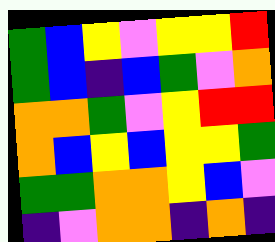[["green", "blue", "yellow", "violet", "yellow", "yellow", "red"], ["green", "blue", "indigo", "blue", "green", "violet", "orange"], ["orange", "orange", "green", "violet", "yellow", "red", "red"], ["orange", "blue", "yellow", "blue", "yellow", "yellow", "green"], ["green", "green", "orange", "orange", "yellow", "blue", "violet"], ["indigo", "violet", "orange", "orange", "indigo", "orange", "indigo"]]